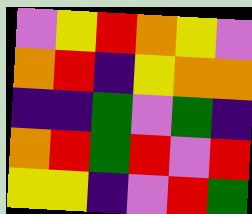[["violet", "yellow", "red", "orange", "yellow", "violet"], ["orange", "red", "indigo", "yellow", "orange", "orange"], ["indigo", "indigo", "green", "violet", "green", "indigo"], ["orange", "red", "green", "red", "violet", "red"], ["yellow", "yellow", "indigo", "violet", "red", "green"]]